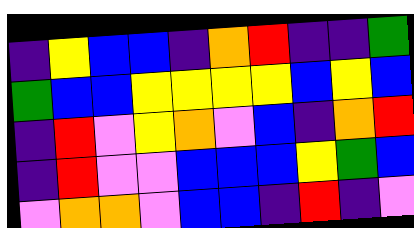[["indigo", "yellow", "blue", "blue", "indigo", "orange", "red", "indigo", "indigo", "green"], ["green", "blue", "blue", "yellow", "yellow", "yellow", "yellow", "blue", "yellow", "blue"], ["indigo", "red", "violet", "yellow", "orange", "violet", "blue", "indigo", "orange", "red"], ["indigo", "red", "violet", "violet", "blue", "blue", "blue", "yellow", "green", "blue"], ["violet", "orange", "orange", "violet", "blue", "blue", "indigo", "red", "indigo", "violet"]]